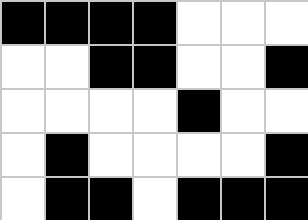[["black", "black", "black", "black", "white", "white", "white"], ["white", "white", "black", "black", "white", "white", "black"], ["white", "white", "white", "white", "black", "white", "white"], ["white", "black", "white", "white", "white", "white", "black"], ["white", "black", "black", "white", "black", "black", "black"]]